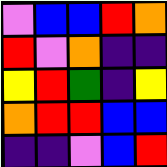[["violet", "blue", "blue", "red", "orange"], ["red", "violet", "orange", "indigo", "indigo"], ["yellow", "red", "green", "indigo", "yellow"], ["orange", "red", "red", "blue", "blue"], ["indigo", "indigo", "violet", "blue", "red"]]